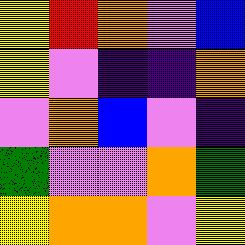[["yellow", "red", "orange", "violet", "blue"], ["yellow", "violet", "indigo", "indigo", "orange"], ["violet", "orange", "blue", "violet", "indigo"], ["green", "violet", "violet", "orange", "green"], ["yellow", "orange", "orange", "violet", "yellow"]]